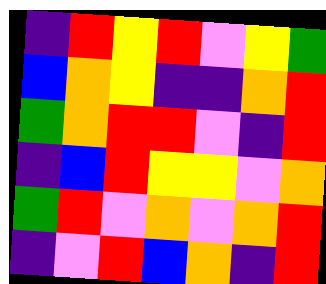[["indigo", "red", "yellow", "red", "violet", "yellow", "green"], ["blue", "orange", "yellow", "indigo", "indigo", "orange", "red"], ["green", "orange", "red", "red", "violet", "indigo", "red"], ["indigo", "blue", "red", "yellow", "yellow", "violet", "orange"], ["green", "red", "violet", "orange", "violet", "orange", "red"], ["indigo", "violet", "red", "blue", "orange", "indigo", "red"]]